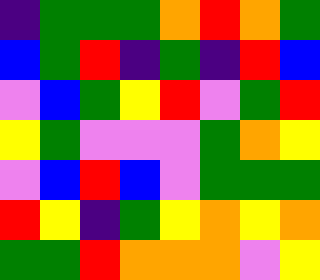[["indigo", "green", "green", "green", "orange", "red", "orange", "green"], ["blue", "green", "red", "indigo", "green", "indigo", "red", "blue"], ["violet", "blue", "green", "yellow", "red", "violet", "green", "red"], ["yellow", "green", "violet", "violet", "violet", "green", "orange", "yellow"], ["violet", "blue", "red", "blue", "violet", "green", "green", "green"], ["red", "yellow", "indigo", "green", "yellow", "orange", "yellow", "orange"], ["green", "green", "red", "orange", "orange", "orange", "violet", "yellow"]]